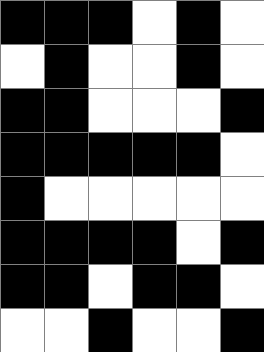[["black", "black", "black", "white", "black", "white"], ["white", "black", "white", "white", "black", "white"], ["black", "black", "white", "white", "white", "black"], ["black", "black", "black", "black", "black", "white"], ["black", "white", "white", "white", "white", "white"], ["black", "black", "black", "black", "white", "black"], ["black", "black", "white", "black", "black", "white"], ["white", "white", "black", "white", "white", "black"]]